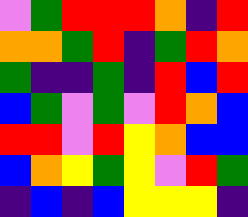[["violet", "green", "red", "red", "red", "orange", "indigo", "red"], ["orange", "orange", "green", "red", "indigo", "green", "red", "orange"], ["green", "indigo", "indigo", "green", "indigo", "red", "blue", "red"], ["blue", "green", "violet", "green", "violet", "red", "orange", "blue"], ["red", "red", "violet", "red", "yellow", "orange", "blue", "blue"], ["blue", "orange", "yellow", "green", "yellow", "violet", "red", "green"], ["indigo", "blue", "indigo", "blue", "yellow", "yellow", "yellow", "indigo"]]